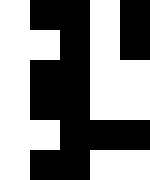[["white", "black", "black", "white", "black"], ["white", "white", "black", "white", "black"], ["white", "black", "black", "white", "white"], ["white", "black", "black", "white", "white"], ["white", "white", "black", "black", "black"], ["white", "black", "black", "white", "white"]]